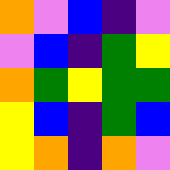[["orange", "violet", "blue", "indigo", "violet"], ["violet", "blue", "indigo", "green", "yellow"], ["orange", "green", "yellow", "green", "green"], ["yellow", "blue", "indigo", "green", "blue"], ["yellow", "orange", "indigo", "orange", "violet"]]